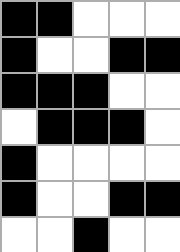[["black", "black", "white", "white", "white"], ["black", "white", "white", "black", "black"], ["black", "black", "black", "white", "white"], ["white", "black", "black", "black", "white"], ["black", "white", "white", "white", "white"], ["black", "white", "white", "black", "black"], ["white", "white", "black", "white", "white"]]